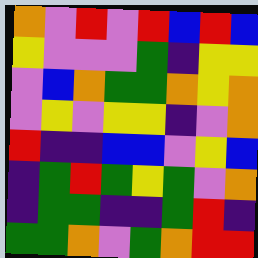[["orange", "violet", "red", "violet", "red", "blue", "red", "blue"], ["yellow", "violet", "violet", "violet", "green", "indigo", "yellow", "yellow"], ["violet", "blue", "orange", "green", "green", "orange", "yellow", "orange"], ["violet", "yellow", "violet", "yellow", "yellow", "indigo", "violet", "orange"], ["red", "indigo", "indigo", "blue", "blue", "violet", "yellow", "blue"], ["indigo", "green", "red", "green", "yellow", "green", "violet", "orange"], ["indigo", "green", "green", "indigo", "indigo", "green", "red", "indigo"], ["green", "green", "orange", "violet", "green", "orange", "red", "red"]]